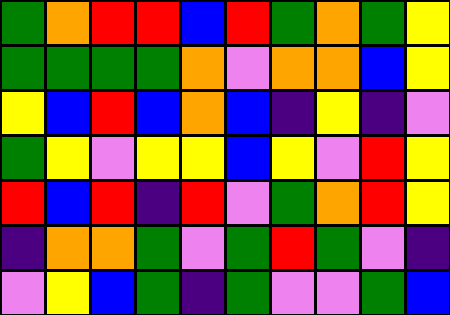[["green", "orange", "red", "red", "blue", "red", "green", "orange", "green", "yellow"], ["green", "green", "green", "green", "orange", "violet", "orange", "orange", "blue", "yellow"], ["yellow", "blue", "red", "blue", "orange", "blue", "indigo", "yellow", "indigo", "violet"], ["green", "yellow", "violet", "yellow", "yellow", "blue", "yellow", "violet", "red", "yellow"], ["red", "blue", "red", "indigo", "red", "violet", "green", "orange", "red", "yellow"], ["indigo", "orange", "orange", "green", "violet", "green", "red", "green", "violet", "indigo"], ["violet", "yellow", "blue", "green", "indigo", "green", "violet", "violet", "green", "blue"]]